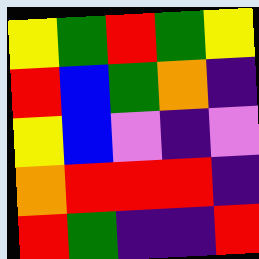[["yellow", "green", "red", "green", "yellow"], ["red", "blue", "green", "orange", "indigo"], ["yellow", "blue", "violet", "indigo", "violet"], ["orange", "red", "red", "red", "indigo"], ["red", "green", "indigo", "indigo", "red"]]